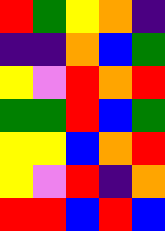[["red", "green", "yellow", "orange", "indigo"], ["indigo", "indigo", "orange", "blue", "green"], ["yellow", "violet", "red", "orange", "red"], ["green", "green", "red", "blue", "green"], ["yellow", "yellow", "blue", "orange", "red"], ["yellow", "violet", "red", "indigo", "orange"], ["red", "red", "blue", "red", "blue"]]